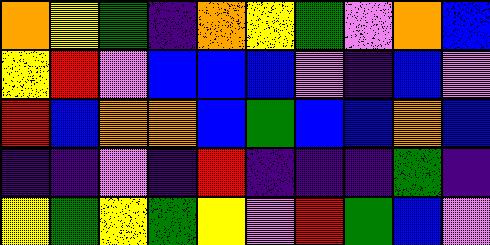[["orange", "yellow", "green", "indigo", "orange", "yellow", "green", "violet", "orange", "blue"], ["yellow", "red", "violet", "blue", "blue", "blue", "violet", "indigo", "blue", "violet"], ["red", "blue", "orange", "orange", "blue", "green", "blue", "blue", "orange", "blue"], ["indigo", "indigo", "violet", "indigo", "red", "indigo", "indigo", "indigo", "green", "indigo"], ["yellow", "green", "yellow", "green", "yellow", "violet", "red", "green", "blue", "violet"]]